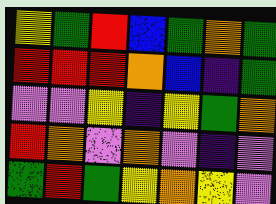[["yellow", "green", "red", "blue", "green", "orange", "green"], ["red", "red", "red", "orange", "blue", "indigo", "green"], ["violet", "violet", "yellow", "indigo", "yellow", "green", "orange"], ["red", "orange", "violet", "orange", "violet", "indigo", "violet"], ["green", "red", "green", "yellow", "orange", "yellow", "violet"]]